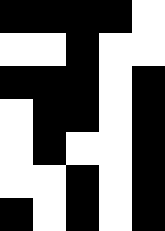[["black", "black", "black", "black", "white"], ["white", "white", "black", "white", "white"], ["black", "black", "black", "white", "black"], ["white", "black", "black", "white", "black"], ["white", "black", "white", "white", "black"], ["white", "white", "black", "white", "black"], ["black", "white", "black", "white", "black"]]